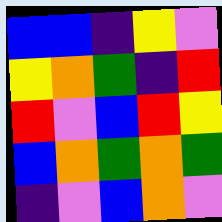[["blue", "blue", "indigo", "yellow", "violet"], ["yellow", "orange", "green", "indigo", "red"], ["red", "violet", "blue", "red", "yellow"], ["blue", "orange", "green", "orange", "green"], ["indigo", "violet", "blue", "orange", "violet"]]